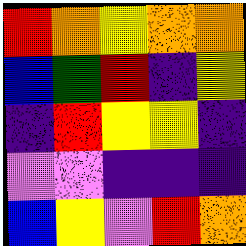[["red", "orange", "yellow", "orange", "orange"], ["blue", "green", "red", "indigo", "yellow"], ["indigo", "red", "yellow", "yellow", "indigo"], ["violet", "violet", "indigo", "indigo", "indigo"], ["blue", "yellow", "violet", "red", "orange"]]